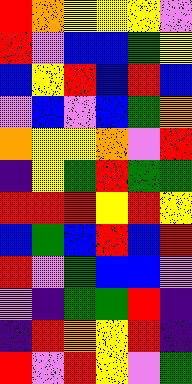[["red", "orange", "yellow", "yellow", "yellow", "violet"], ["red", "violet", "blue", "blue", "green", "yellow"], ["blue", "yellow", "red", "blue", "red", "blue"], ["violet", "blue", "violet", "blue", "green", "orange"], ["orange", "yellow", "yellow", "orange", "violet", "red"], ["indigo", "yellow", "green", "red", "green", "green"], ["red", "red", "red", "yellow", "red", "yellow"], ["blue", "green", "blue", "red", "blue", "red"], ["red", "violet", "green", "blue", "blue", "violet"], ["violet", "indigo", "green", "green", "red", "indigo"], ["indigo", "red", "orange", "yellow", "red", "indigo"], ["red", "violet", "red", "yellow", "violet", "green"]]